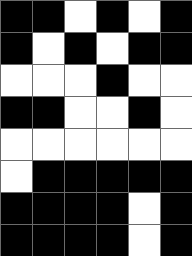[["black", "black", "white", "black", "white", "black"], ["black", "white", "black", "white", "black", "black"], ["white", "white", "white", "black", "white", "white"], ["black", "black", "white", "white", "black", "white"], ["white", "white", "white", "white", "white", "white"], ["white", "black", "black", "black", "black", "black"], ["black", "black", "black", "black", "white", "black"], ["black", "black", "black", "black", "white", "black"]]